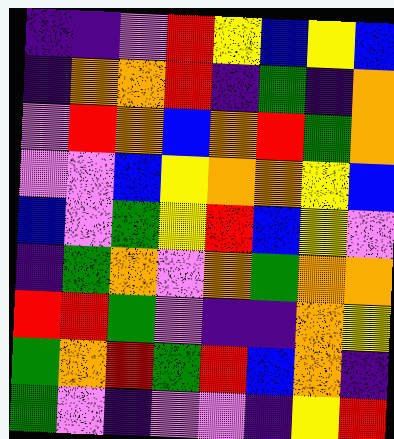[["indigo", "indigo", "violet", "red", "yellow", "blue", "yellow", "blue"], ["indigo", "orange", "orange", "red", "indigo", "green", "indigo", "orange"], ["violet", "red", "orange", "blue", "orange", "red", "green", "orange"], ["violet", "violet", "blue", "yellow", "orange", "orange", "yellow", "blue"], ["blue", "violet", "green", "yellow", "red", "blue", "yellow", "violet"], ["indigo", "green", "orange", "violet", "orange", "green", "orange", "orange"], ["red", "red", "green", "violet", "indigo", "indigo", "orange", "yellow"], ["green", "orange", "red", "green", "red", "blue", "orange", "indigo"], ["green", "violet", "indigo", "violet", "violet", "indigo", "yellow", "red"]]